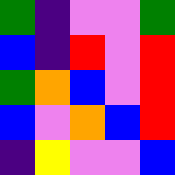[["green", "indigo", "violet", "violet", "green"], ["blue", "indigo", "red", "violet", "red"], ["green", "orange", "blue", "violet", "red"], ["blue", "violet", "orange", "blue", "red"], ["indigo", "yellow", "violet", "violet", "blue"]]